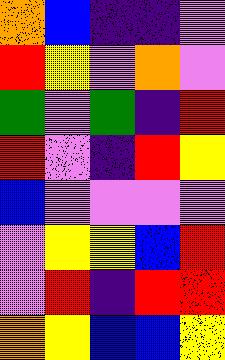[["orange", "blue", "indigo", "indigo", "violet"], ["red", "yellow", "violet", "orange", "violet"], ["green", "violet", "green", "indigo", "red"], ["red", "violet", "indigo", "red", "yellow"], ["blue", "violet", "violet", "violet", "violet"], ["violet", "yellow", "yellow", "blue", "red"], ["violet", "red", "indigo", "red", "red"], ["orange", "yellow", "blue", "blue", "yellow"]]